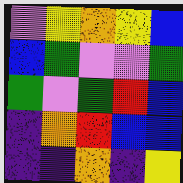[["violet", "yellow", "orange", "yellow", "blue"], ["blue", "green", "violet", "violet", "green"], ["green", "violet", "green", "red", "blue"], ["indigo", "orange", "red", "blue", "blue"], ["indigo", "indigo", "orange", "indigo", "yellow"]]